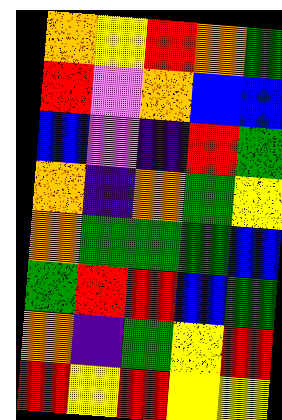[["orange", "yellow", "red", "orange", "green"], ["red", "violet", "orange", "blue", "blue"], ["blue", "violet", "indigo", "red", "green"], ["orange", "indigo", "orange", "green", "yellow"], ["orange", "green", "green", "green", "blue"], ["green", "red", "red", "blue", "green"], ["orange", "indigo", "green", "yellow", "red"], ["red", "yellow", "red", "yellow", "yellow"]]